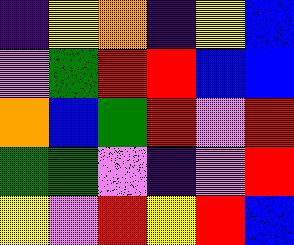[["indigo", "yellow", "orange", "indigo", "yellow", "blue"], ["violet", "green", "red", "red", "blue", "blue"], ["orange", "blue", "green", "red", "violet", "red"], ["green", "green", "violet", "indigo", "violet", "red"], ["yellow", "violet", "red", "yellow", "red", "blue"]]